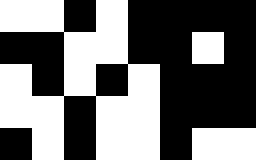[["white", "white", "black", "white", "black", "black", "black", "black"], ["black", "black", "white", "white", "black", "black", "white", "black"], ["white", "black", "white", "black", "white", "black", "black", "black"], ["white", "white", "black", "white", "white", "black", "black", "black"], ["black", "white", "black", "white", "white", "black", "white", "white"]]